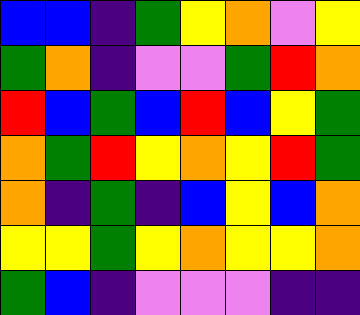[["blue", "blue", "indigo", "green", "yellow", "orange", "violet", "yellow"], ["green", "orange", "indigo", "violet", "violet", "green", "red", "orange"], ["red", "blue", "green", "blue", "red", "blue", "yellow", "green"], ["orange", "green", "red", "yellow", "orange", "yellow", "red", "green"], ["orange", "indigo", "green", "indigo", "blue", "yellow", "blue", "orange"], ["yellow", "yellow", "green", "yellow", "orange", "yellow", "yellow", "orange"], ["green", "blue", "indigo", "violet", "violet", "violet", "indigo", "indigo"]]